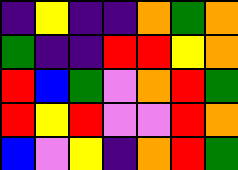[["indigo", "yellow", "indigo", "indigo", "orange", "green", "orange"], ["green", "indigo", "indigo", "red", "red", "yellow", "orange"], ["red", "blue", "green", "violet", "orange", "red", "green"], ["red", "yellow", "red", "violet", "violet", "red", "orange"], ["blue", "violet", "yellow", "indigo", "orange", "red", "green"]]